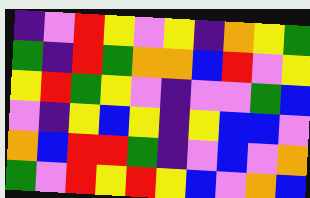[["indigo", "violet", "red", "yellow", "violet", "yellow", "indigo", "orange", "yellow", "green"], ["green", "indigo", "red", "green", "orange", "orange", "blue", "red", "violet", "yellow"], ["yellow", "red", "green", "yellow", "violet", "indigo", "violet", "violet", "green", "blue"], ["violet", "indigo", "yellow", "blue", "yellow", "indigo", "yellow", "blue", "blue", "violet"], ["orange", "blue", "red", "red", "green", "indigo", "violet", "blue", "violet", "orange"], ["green", "violet", "red", "yellow", "red", "yellow", "blue", "violet", "orange", "blue"]]